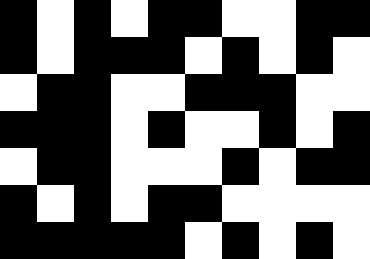[["black", "white", "black", "white", "black", "black", "white", "white", "black", "black"], ["black", "white", "black", "black", "black", "white", "black", "white", "black", "white"], ["white", "black", "black", "white", "white", "black", "black", "black", "white", "white"], ["black", "black", "black", "white", "black", "white", "white", "black", "white", "black"], ["white", "black", "black", "white", "white", "white", "black", "white", "black", "black"], ["black", "white", "black", "white", "black", "black", "white", "white", "white", "white"], ["black", "black", "black", "black", "black", "white", "black", "white", "black", "white"]]